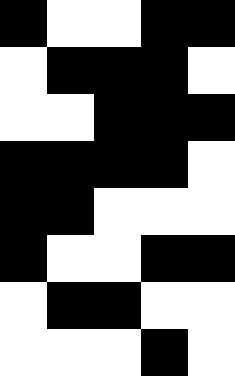[["black", "white", "white", "black", "black"], ["white", "black", "black", "black", "white"], ["white", "white", "black", "black", "black"], ["black", "black", "black", "black", "white"], ["black", "black", "white", "white", "white"], ["black", "white", "white", "black", "black"], ["white", "black", "black", "white", "white"], ["white", "white", "white", "black", "white"]]